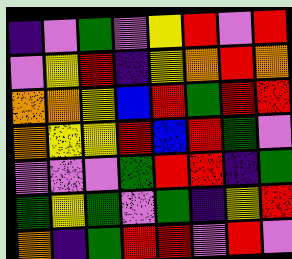[["indigo", "violet", "green", "violet", "yellow", "red", "violet", "red"], ["violet", "yellow", "red", "indigo", "yellow", "orange", "red", "orange"], ["orange", "orange", "yellow", "blue", "red", "green", "red", "red"], ["orange", "yellow", "yellow", "red", "blue", "red", "green", "violet"], ["violet", "violet", "violet", "green", "red", "red", "indigo", "green"], ["green", "yellow", "green", "violet", "green", "indigo", "yellow", "red"], ["orange", "indigo", "green", "red", "red", "violet", "red", "violet"]]